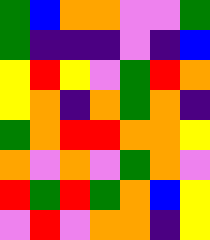[["green", "blue", "orange", "orange", "violet", "violet", "green"], ["green", "indigo", "indigo", "indigo", "violet", "indigo", "blue"], ["yellow", "red", "yellow", "violet", "green", "red", "orange"], ["yellow", "orange", "indigo", "orange", "green", "orange", "indigo"], ["green", "orange", "red", "red", "orange", "orange", "yellow"], ["orange", "violet", "orange", "violet", "green", "orange", "violet"], ["red", "green", "red", "green", "orange", "blue", "yellow"], ["violet", "red", "violet", "orange", "orange", "indigo", "yellow"]]